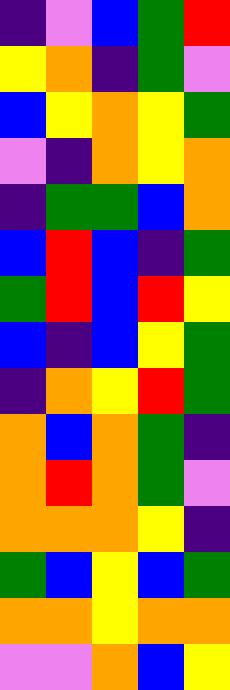[["indigo", "violet", "blue", "green", "red"], ["yellow", "orange", "indigo", "green", "violet"], ["blue", "yellow", "orange", "yellow", "green"], ["violet", "indigo", "orange", "yellow", "orange"], ["indigo", "green", "green", "blue", "orange"], ["blue", "red", "blue", "indigo", "green"], ["green", "red", "blue", "red", "yellow"], ["blue", "indigo", "blue", "yellow", "green"], ["indigo", "orange", "yellow", "red", "green"], ["orange", "blue", "orange", "green", "indigo"], ["orange", "red", "orange", "green", "violet"], ["orange", "orange", "orange", "yellow", "indigo"], ["green", "blue", "yellow", "blue", "green"], ["orange", "orange", "yellow", "orange", "orange"], ["violet", "violet", "orange", "blue", "yellow"]]